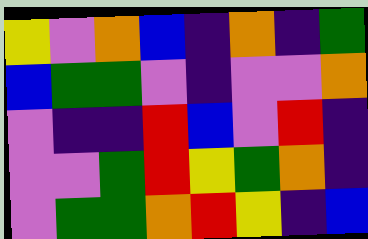[["yellow", "violet", "orange", "blue", "indigo", "orange", "indigo", "green"], ["blue", "green", "green", "violet", "indigo", "violet", "violet", "orange"], ["violet", "indigo", "indigo", "red", "blue", "violet", "red", "indigo"], ["violet", "violet", "green", "red", "yellow", "green", "orange", "indigo"], ["violet", "green", "green", "orange", "red", "yellow", "indigo", "blue"]]